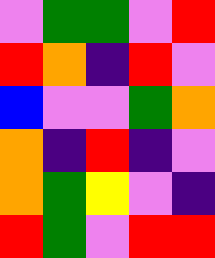[["violet", "green", "green", "violet", "red"], ["red", "orange", "indigo", "red", "violet"], ["blue", "violet", "violet", "green", "orange"], ["orange", "indigo", "red", "indigo", "violet"], ["orange", "green", "yellow", "violet", "indigo"], ["red", "green", "violet", "red", "red"]]